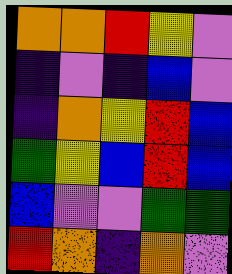[["orange", "orange", "red", "yellow", "violet"], ["indigo", "violet", "indigo", "blue", "violet"], ["indigo", "orange", "yellow", "red", "blue"], ["green", "yellow", "blue", "red", "blue"], ["blue", "violet", "violet", "green", "green"], ["red", "orange", "indigo", "orange", "violet"]]